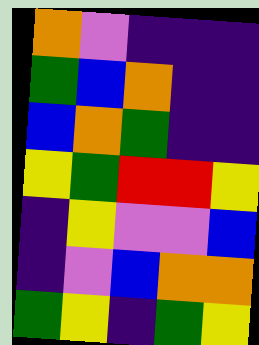[["orange", "violet", "indigo", "indigo", "indigo"], ["green", "blue", "orange", "indigo", "indigo"], ["blue", "orange", "green", "indigo", "indigo"], ["yellow", "green", "red", "red", "yellow"], ["indigo", "yellow", "violet", "violet", "blue"], ["indigo", "violet", "blue", "orange", "orange"], ["green", "yellow", "indigo", "green", "yellow"]]